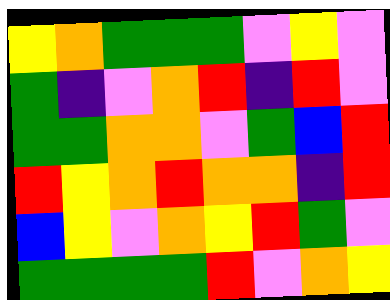[["yellow", "orange", "green", "green", "green", "violet", "yellow", "violet"], ["green", "indigo", "violet", "orange", "red", "indigo", "red", "violet"], ["green", "green", "orange", "orange", "violet", "green", "blue", "red"], ["red", "yellow", "orange", "red", "orange", "orange", "indigo", "red"], ["blue", "yellow", "violet", "orange", "yellow", "red", "green", "violet"], ["green", "green", "green", "green", "red", "violet", "orange", "yellow"]]